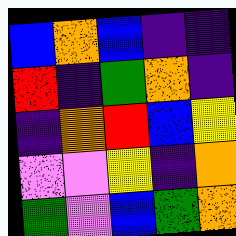[["blue", "orange", "blue", "indigo", "indigo"], ["red", "indigo", "green", "orange", "indigo"], ["indigo", "orange", "red", "blue", "yellow"], ["violet", "violet", "yellow", "indigo", "orange"], ["green", "violet", "blue", "green", "orange"]]